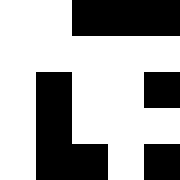[["white", "white", "black", "black", "black"], ["white", "white", "white", "white", "white"], ["white", "black", "white", "white", "black"], ["white", "black", "white", "white", "white"], ["white", "black", "black", "white", "black"]]